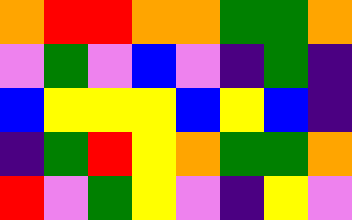[["orange", "red", "red", "orange", "orange", "green", "green", "orange"], ["violet", "green", "violet", "blue", "violet", "indigo", "green", "indigo"], ["blue", "yellow", "yellow", "yellow", "blue", "yellow", "blue", "indigo"], ["indigo", "green", "red", "yellow", "orange", "green", "green", "orange"], ["red", "violet", "green", "yellow", "violet", "indigo", "yellow", "violet"]]